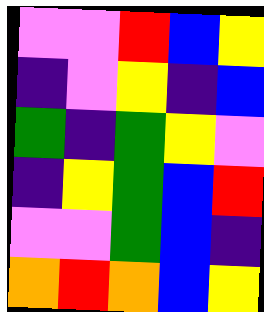[["violet", "violet", "red", "blue", "yellow"], ["indigo", "violet", "yellow", "indigo", "blue"], ["green", "indigo", "green", "yellow", "violet"], ["indigo", "yellow", "green", "blue", "red"], ["violet", "violet", "green", "blue", "indigo"], ["orange", "red", "orange", "blue", "yellow"]]